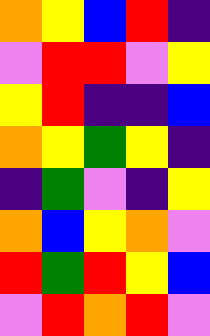[["orange", "yellow", "blue", "red", "indigo"], ["violet", "red", "red", "violet", "yellow"], ["yellow", "red", "indigo", "indigo", "blue"], ["orange", "yellow", "green", "yellow", "indigo"], ["indigo", "green", "violet", "indigo", "yellow"], ["orange", "blue", "yellow", "orange", "violet"], ["red", "green", "red", "yellow", "blue"], ["violet", "red", "orange", "red", "violet"]]